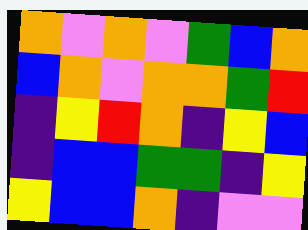[["orange", "violet", "orange", "violet", "green", "blue", "orange"], ["blue", "orange", "violet", "orange", "orange", "green", "red"], ["indigo", "yellow", "red", "orange", "indigo", "yellow", "blue"], ["indigo", "blue", "blue", "green", "green", "indigo", "yellow"], ["yellow", "blue", "blue", "orange", "indigo", "violet", "violet"]]